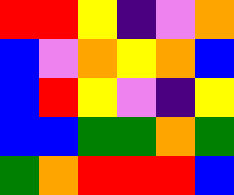[["red", "red", "yellow", "indigo", "violet", "orange"], ["blue", "violet", "orange", "yellow", "orange", "blue"], ["blue", "red", "yellow", "violet", "indigo", "yellow"], ["blue", "blue", "green", "green", "orange", "green"], ["green", "orange", "red", "red", "red", "blue"]]